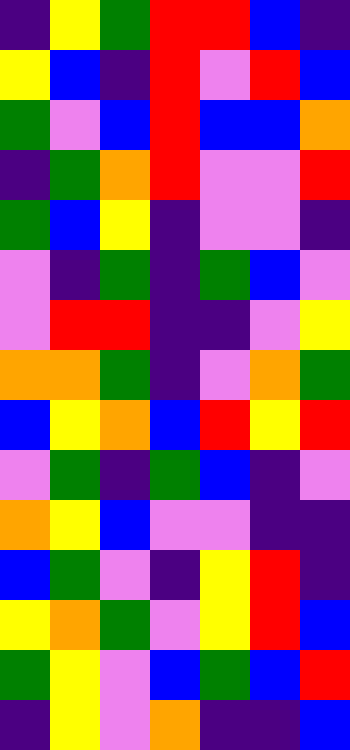[["indigo", "yellow", "green", "red", "red", "blue", "indigo"], ["yellow", "blue", "indigo", "red", "violet", "red", "blue"], ["green", "violet", "blue", "red", "blue", "blue", "orange"], ["indigo", "green", "orange", "red", "violet", "violet", "red"], ["green", "blue", "yellow", "indigo", "violet", "violet", "indigo"], ["violet", "indigo", "green", "indigo", "green", "blue", "violet"], ["violet", "red", "red", "indigo", "indigo", "violet", "yellow"], ["orange", "orange", "green", "indigo", "violet", "orange", "green"], ["blue", "yellow", "orange", "blue", "red", "yellow", "red"], ["violet", "green", "indigo", "green", "blue", "indigo", "violet"], ["orange", "yellow", "blue", "violet", "violet", "indigo", "indigo"], ["blue", "green", "violet", "indigo", "yellow", "red", "indigo"], ["yellow", "orange", "green", "violet", "yellow", "red", "blue"], ["green", "yellow", "violet", "blue", "green", "blue", "red"], ["indigo", "yellow", "violet", "orange", "indigo", "indigo", "blue"]]